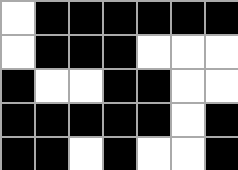[["white", "black", "black", "black", "black", "black", "black"], ["white", "black", "black", "black", "white", "white", "white"], ["black", "white", "white", "black", "black", "white", "white"], ["black", "black", "black", "black", "black", "white", "black"], ["black", "black", "white", "black", "white", "white", "black"]]